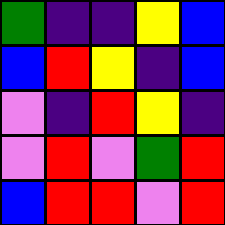[["green", "indigo", "indigo", "yellow", "blue"], ["blue", "red", "yellow", "indigo", "blue"], ["violet", "indigo", "red", "yellow", "indigo"], ["violet", "red", "violet", "green", "red"], ["blue", "red", "red", "violet", "red"]]